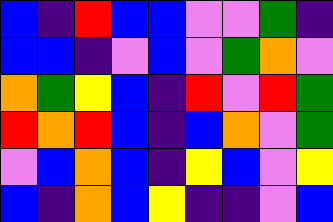[["blue", "indigo", "red", "blue", "blue", "violet", "violet", "green", "indigo"], ["blue", "blue", "indigo", "violet", "blue", "violet", "green", "orange", "violet"], ["orange", "green", "yellow", "blue", "indigo", "red", "violet", "red", "green"], ["red", "orange", "red", "blue", "indigo", "blue", "orange", "violet", "green"], ["violet", "blue", "orange", "blue", "indigo", "yellow", "blue", "violet", "yellow"], ["blue", "indigo", "orange", "blue", "yellow", "indigo", "indigo", "violet", "blue"]]